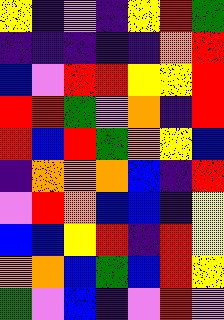[["yellow", "indigo", "violet", "indigo", "yellow", "red", "green"], ["indigo", "indigo", "indigo", "indigo", "indigo", "orange", "red"], ["blue", "violet", "red", "red", "yellow", "yellow", "red"], ["red", "red", "green", "violet", "orange", "indigo", "red"], ["red", "blue", "red", "green", "orange", "yellow", "blue"], ["indigo", "orange", "orange", "orange", "blue", "indigo", "red"], ["violet", "red", "orange", "blue", "blue", "indigo", "yellow"], ["blue", "blue", "yellow", "red", "indigo", "red", "yellow"], ["orange", "orange", "blue", "green", "blue", "red", "yellow"], ["green", "violet", "blue", "indigo", "violet", "red", "violet"]]